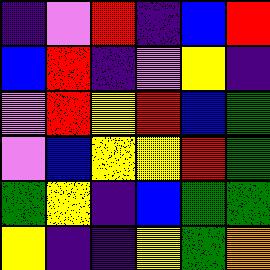[["indigo", "violet", "red", "indigo", "blue", "red"], ["blue", "red", "indigo", "violet", "yellow", "indigo"], ["violet", "red", "yellow", "red", "blue", "green"], ["violet", "blue", "yellow", "yellow", "red", "green"], ["green", "yellow", "indigo", "blue", "green", "green"], ["yellow", "indigo", "indigo", "yellow", "green", "orange"]]